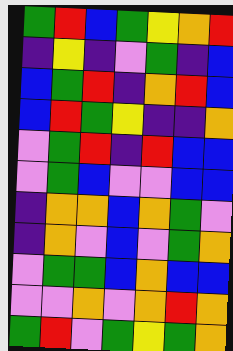[["green", "red", "blue", "green", "yellow", "orange", "red"], ["indigo", "yellow", "indigo", "violet", "green", "indigo", "blue"], ["blue", "green", "red", "indigo", "orange", "red", "blue"], ["blue", "red", "green", "yellow", "indigo", "indigo", "orange"], ["violet", "green", "red", "indigo", "red", "blue", "blue"], ["violet", "green", "blue", "violet", "violet", "blue", "blue"], ["indigo", "orange", "orange", "blue", "orange", "green", "violet"], ["indigo", "orange", "violet", "blue", "violet", "green", "orange"], ["violet", "green", "green", "blue", "orange", "blue", "blue"], ["violet", "violet", "orange", "violet", "orange", "red", "orange"], ["green", "red", "violet", "green", "yellow", "green", "orange"]]